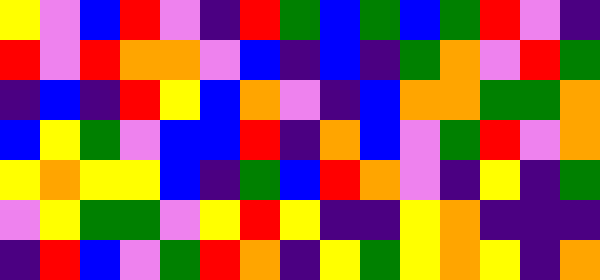[["yellow", "violet", "blue", "red", "violet", "indigo", "red", "green", "blue", "green", "blue", "green", "red", "violet", "indigo"], ["red", "violet", "red", "orange", "orange", "violet", "blue", "indigo", "blue", "indigo", "green", "orange", "violet", "red", "green"], ["indigo", "blue", "indigo", "red", "yellow", "blue", "orange", "violet", "indigo", "blue", "orange", "orange", "green", "green", "orange"], ["blue", "yellow", "green", "violet", "blue", "blue", "red", "indigo", "orange", "blue", "violet", "green", "red", "violet", "orange"], ["yellow", "orange", "yellow", "yellow", "blue", "indigo", "green", "blue", "red", "orange", "violet", "indigo", "yellow", "indigo", "green"], ["violet", "yellow", "green", "green", "violet", "yellow", "red", "yellow", "indigo", "indigo", "yellow", "orange", "indigo", "indigo", "indigo"], ["indigo", "red", "blue", "violet", "green", "red", "orange", "indigo", "yellow", "green", "yellow", "orange", "yellow", "indigo", "orange"]]